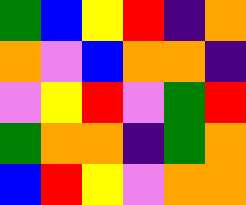[["green", "blue", "yellow", "red", "indigo", "orange"], ["orange", "violet", "blue", "orange", "orange", "indigo"], ["violet", "yellow", "red", "violet", "green", "red"], ["green", "orange", "orange", "indigo", "green", "orange"], ["blue", "red", "yellow", "violet", "orange", "orange"]]